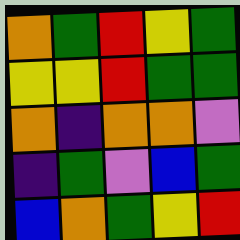[["orange", "green", "red", "yellow", "green"], ["yellow", "yellow", "red", "green", "green"], ["orange", "indigo", "orange", "orange", "violet"], ["indigo", "green", "violet", "blue", "green"], ["blue", "orange", "green", "yellow", "red"]]